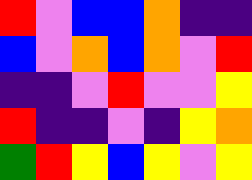[["red", "violet", "blue", "blue", "orange", "indigo", "indigo"], ["blue", "violet", "orange", "blue", "orange", "violet", "red"], ["indigo", "indigo", "violet", "red", "violet", "violet", "yellow"], ["red", "indigo", "indigo", "violet", "indigo", "yellow", "orange"], ["green", "red", "yellow", "blue", "yellow", "violet", "yellow"]]